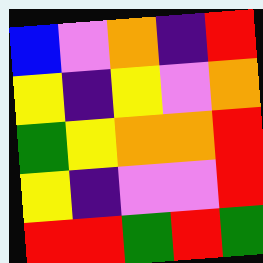[["blue", "violet", "orange", "indigo", "red"], ["yellow", "indigo", "yellow", "violet", "orange"], ["green", "yellow", "orange", "orange", "red"], ["yellow", "indigo", "violet", "violet", "red"], ["red", "red", "green", "red", "green"]]